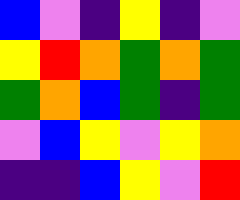[["blue", "violet", "indigo", "yellow", "indigo", "violet"], ["yellow", "red", "orange", "green", "orange", "green"], ["green", "orange", "blue", "green", "indigo", "green"], ["violet", "blue", "yellow", "violet", "yellow", "orange"], ["indigo", "indigo", "blue", "yellow", "violet", "red"]]